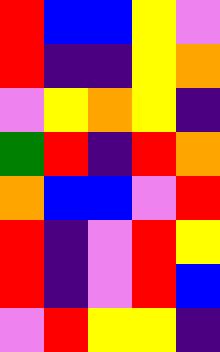[["red", "blue", "blue", "yellow", "violet"], ["red", "indigo", "indigo", "yellow", "orange"], ["violet", "yellow", "orange", "yellow", "indigo"], ["green", "red", "indigo", "red", "orange"], ["orange", "blue", "blue", "violet", "red"], ["red", "indigo", "violet", "red", "yellow"], ["red", "indigo", "violet", "red", "blue"], ["violet", "red", "yellow", "yellow", "indigo"]]